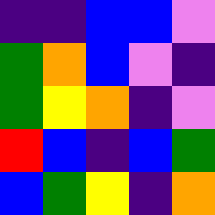[["indigo", "indigo", "blue", "blue", "violet"], ["green", "orange", "blue", "violet", "indigo"], ["green", "yellow", "orange", "indigo", "violet"], ["red", "blue", "indigo", "blue", "green"], ["blue", "green", "yellow", "indigo", "orange"]]